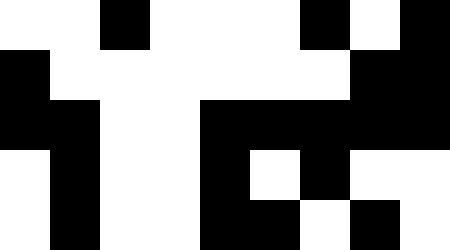[["white", "white", "black", "white", "white", "white", "black", "white", "black"], ["black", "white", "white", "white", "white", "white", "white", "black", "black"], ["black", "black", "white", "white", "black", "black", "black", "black", "black"], ["white", "black", "white", "white", "black", "white", "black", "white", "white"], ["white", "black", "white", "white", "black", "black", "white", "black", "white"]]